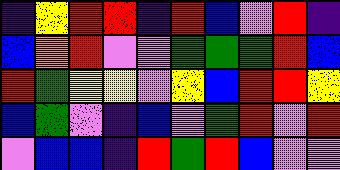[["indigo", "yellow", "red", "red", "indigo", "red", "blue", "violet", "red", "indigo"], ["blue", "orange", "red", "violet", "violet", "green", "green", "green", "red", "blue"], ["red", "green", "yellow", "yellow", "violet", "yellow", "blue", "red", "red", "yellow"], ["blue", "green", "violet", "indigo", "blue", "violet", "green", "red", "violet", "red"], ["violet", "blue", "blue", "indigo", "red", "green", "red", "blue", "violet", "violet"]]